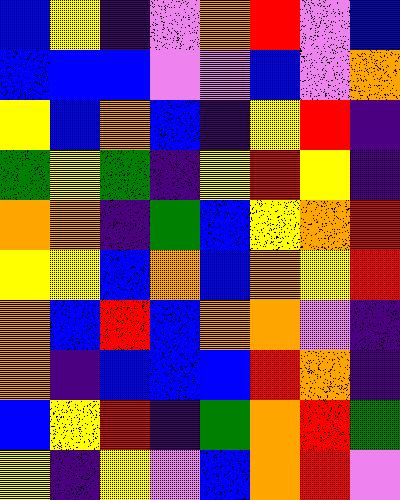[["blue", "yellow", "indigo", "violet", "orange", "red", "violet", "blue"], ["blue", "blue", "blue", "violet", "violet", "blue", "violet", "orange"], ["yellow", "blue", "orange", "blue", "indigo", "yellow", "red", "indigo"], ["green", "yellow", "green", "indigo", "yellow", "red", "yellow", "indigo"], ["orange", "orange", "indigo", "green", "blue", "yellow", "orange", "red"], ["yellow", "yellow", "blue", "orange", "blue", "orange", "yellow", "red"], ["orange", "blue", "red", "blue", "orange", "orange", "violet", "indigo"], ["orange", "indigo", "blue", "blue", "blue", "red", "orange", "indigo"], ["blue", "yellow", "red", "indigo", "green", "orange", "red", "green"], ["yellow", "indigo", "yellow", "violet", "blue", "orange", "red", "violet"]]